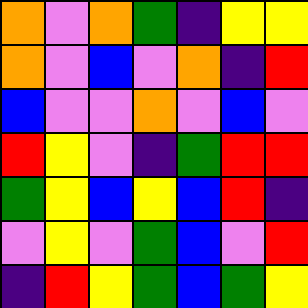[["orange", "violet", "orange", "green", "indigo", "yellow", "yellow"], ["orange", "violet", "blue", "violet", "orange", "indigo", "red"], ["blue", "violet", "violet", "orange", "violet", "blue", "violet"], ["red", "yellow", "violet", "indigo", "green", "red", "red"], ["green", "yellow", "blue", "yellow", "blue", "red", "indigo"], ["violet", "yellow", "violet", "green", "blue", "violet", "red"], ["indigo", "red", "yellow", "green", "blue", "green", "yellow"]]